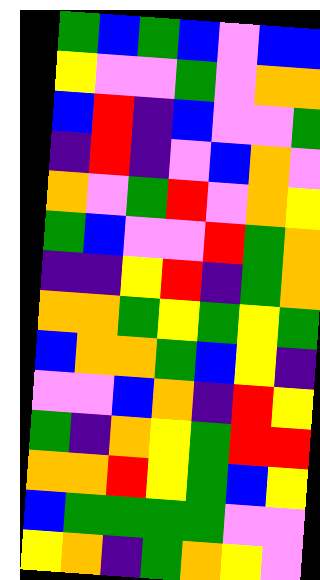[["green", "blue", "green", "blue", "violet", "blue", "blue"], ["yellow", "violet", "violet", "green", "violet", "orange", "orange"], ["blue", "red", "indigo", "blue", "violet", "violet", "green"], ["indigo", "red", "indigo", "violet", "blue", "orange", "violet"], ["orange", "violet", "green", "red", "violet", "orange", "yellow"], ["green", "blue", "violet", "violet", "red", "green", "orange"], ["indigo", "indigo", "yellow", "red", "indigo", "green", "orange"], ["orange", "orange", "green", "yellow", "green", "yellow", "green"], ["blue", "orange", "orange", "green", "blue", "yellow", "indigo"], ["violet", "violet", "blue", "orange", "indigo", "red", "yellow"], ["green", "indigo", "orange", "yellow", "green", "red", "red"], ["orange", "orange", "red", "yellow", "green", "blue", "yellow"], ["blue", "green", "green", "green", "green", "violet", "violet"], ["yellow", "orange", "indigo", "green", "orange", "yellow", "violet"]]